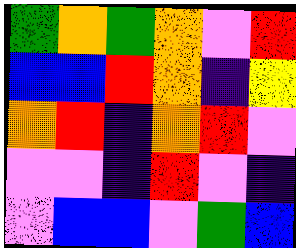[["green", "orange", "green", "orange", "violet", "red"], ["blue", "blue", "red", "orange", "indigo", "yellow"], ["orange", "red", "indigo", "orange", "red", "violet"], ["violet", "violet", "indigo", "red", "violet", "indigo"], ["violet", "blue", "blue", "violet", "green", "blue"]]